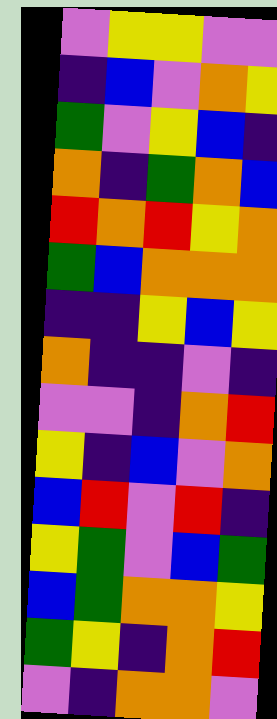[["violet", "yellow", "yellow", "violet", "violet"], ["indigo", "blue", "violet", "orange", "yellow"], ["green", "violet", "yellow", "blue", "indigo"], ["orange", "indigo", "green", "orange", "blue"], ["red", "orange", "red", "yellow", "orange"], ["green", "blue", "orange", "orange", "orange"], ["indigo", "indigo", "yellow", "blue", "yellow"], ["orange", "indigo", "indigo", "violet", "indigo"], ["violet", "violet", "indigo", "orange", "red"], ["yellow", "indigo", "blue", "violet", "orange"], ["blue", "red", "violet", "red", "indigo"], ["yellow", "green", "violet", "blue", "green"], ["blue", "green", "orange", "orange", "yellow"], ["green", "yellow", "indigo", "orange", "red"], ["violet", "indigo", "orange", "orange", "violet"]]